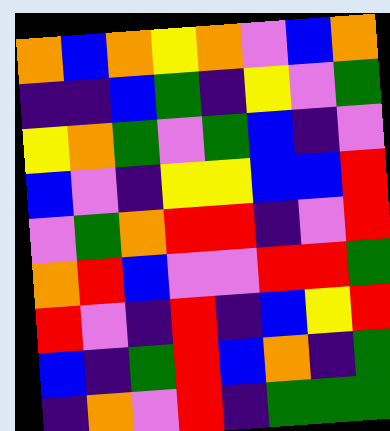[["orange", "blue", "orange", "yellow", "orange", "violet", "blue", "orange"], ["indigo", "indigo", "blue", "green", "indigo", "yellow", "violet", "green"], ["yellow", "orange", "green", "violet", "green", "blue", "indigo", "violet"], ["blue", "violet", "indigo", "yellow", "yellow", "blue", "blue", "red"], ["violet", "green", "orange", "red", "red", "indigo", "violet", "red"], ["orange", "red", "blue", "violet", "violet", "red", "red", "green"], ["red", "violet", "indigo", "red", "indigo", "blue", "yellow", "red"], ["blue", "indigo", "green", "red", "blue", "orange", "indigo", "green"], ["indigo", "orange", "violet", "red", "indigo", "green", "green", "green"]]